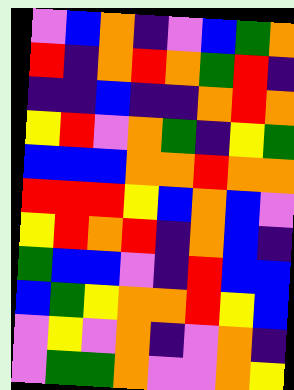[["violet", "blue", "orange", "indigo", "violet", "blue", "green", "orange"], ["red", "indigo", "orange", "red", "orange", "green", "red", "indigo"], ["indigo", "indigo", "blue", "indigo", "indigo", "orange", "red", "orange"], ["yellow", "red", "violet", "orange", "green", "indigo", "yellow", "green"], ["blue", "blue", "blue", "orange", "orange", "red", "orange", "orange"], ["red", "red", "red", "yellow", "blue", "orange", "blue", "violet"], ["yellow", "red", "orange", "red", "indigo", "orange", "blue", "indigo"], ["green", "blue", "blue", "violet", "indigo", "red", "blue", "blue"], ["blue", "green", "yellow", "orange", "orange", "red", "yellow", "blue"], ["violet", "yellow", "violet", "orange", "indigo", "violet", "orange", "indigo"], ["violet", "green", "green", "orange", "violet", "violet", "orange", "yellow"]]